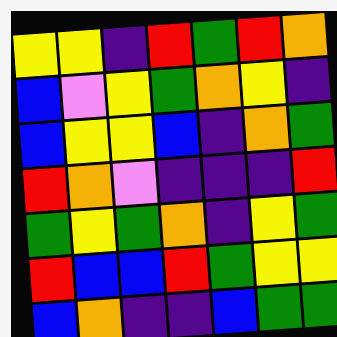[["yellow", "yellow", "indigo", "red", "green", "red", "orange"], ["blue", "violet", "yellow", "green", "orange", "yellow", "indigo"], ["blue", "yellow", "yellow", "blue", "indigo", "orange", "green"], ["red", "orange", "violet", "indigo", "indigo", "indigo", "red"], ["green", "yellow", "green", "orange", "indigo", "yellow", "green"], ["red", "blue", "blue", "red", "green", "yellow", "yellow"], ["blue", "orange", "indigo", "indigo", "blue", "green", "green"]]